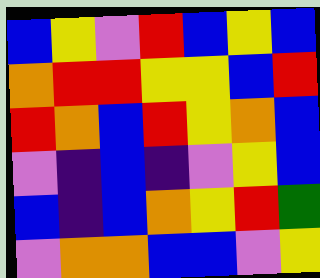[["blue", "yellow", "violet", "red", "blue", "yellow", "blue"], ["orange", "red", "red", "yellow", "yellow", "blue", "red"], ["red", "orange", "blue", "red", "yellow", "orange", "blue"], ["violet", "indigo", "blue", "indigo", "violet", "yellow", "blue"], ["blue", "indigo", "blue", "orange", "yellow", "red", "green"], ["violet", "orange", "orange", "blue", "blue", "violet", "yellow"]]